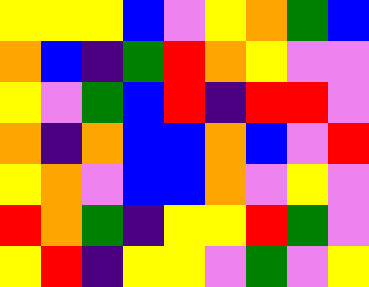[["yellow", "yellow", "yellow", "blue", "violet", "yellow", "orange", "green", "blue"], ["orange", "blue", "indigo", "green", "red", "orange", "yellow", "violet", "violet"], ["yellow", "violet", "green", "blue", "red", "indigo", "red", "red", "violet"], ["orange", "indigo", "orange", "blue", "blue", "orange", "blue", "violet", "red"], ["yellow", "orange", "violet", "blue", "blue", "orange", "violet", "yellow", "violet"], ["red", "orange", "green", "indigo", "yellow", "yellow", "red", "green", "violet"], ["yellow", "red", "indigo", "yellow", "yellow", "violet", "green", "violet", "yellow"]]